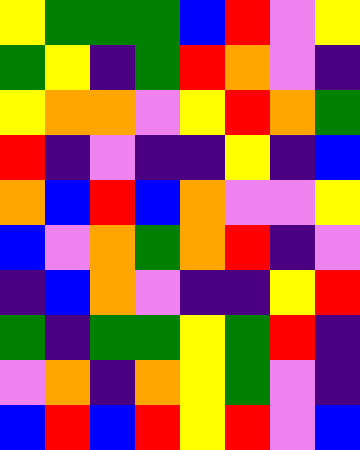[["yellow", "green", "green", "green", "blue", "red", "violet", "yellow"], ["green", "yellow", "indigo", "green", "red", "orange", "violet", "indigo"], ["yellow", "orange", "orange", "violet", "yellow", "red", "orange", "green"], ["red", "indigo", "violet", "indigo", "indigo", "yellow", "indigo", "blue"], ["orange", "blue", "red", "blue", "orange", "violet", "violet", "yellow"], ["blue", "violet", "orange", "green", "orange", "red", "indigo", "violet"], ["indigo", "blue", "orange", "violet", "indigo", "indigo", "yellow", "red"], ["green", "indigo", "green", "green", "yellow", "green", "red", "indigo"], ["violet", "orange", "indigo", "orange", "yellow", "green", "violet", "indigo"], ["blue", "red", "blue", "red", "yellow", "red", "violet", "blue"]]